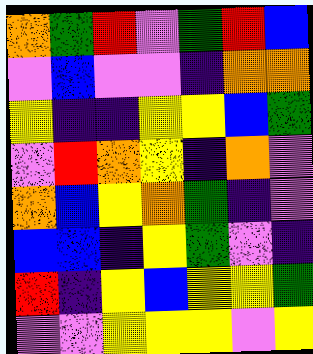[["orange", "green", "red", "violet", "green", "red", "blue"], ["violet", "blue", "violet", "violet", "indigo", "orange", "orange"], ["yellow", "indigo", "indigo", "yellow", "yellow", "blue", "green"], ["violet", "red", "orange", "yellow", "indigo", "orange", "violet"], ["orange", "blue", "yellow", "orange", "green", "indigo", "violet"], ["blue", "blue", "indigo", "yellow", "green", "violet", "indigo"], ["red", "indigo", "yellow", "blue", "yellow", "yellow", "green"], ["violet", "violet", "yellow", "yellow", "yellow", "violet", "yellow"]]